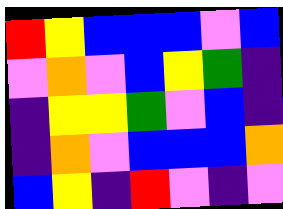[["red", "yellow", "blue", "blue", "blue", "violet", "blue"], ["violet", "orange", "violet", "blue", "yellow", "green", "indigo"], ["indigo", "yellow", "yellow", "green", "violet", "blue", "indigo"], ["indigo", "orange", "violet", "blue", "blue", "blue", "orange"], ["blue", "yellow", "indigo", "red", "violet", "indigo", "violet"]]